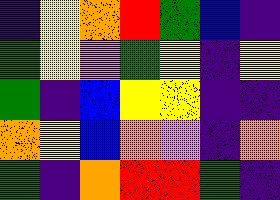[["indigo", "yellow", "orange", "red", "green", "blue", "indigo"], ["green", "yellow", "violet", "green", "yellow", "indigo", "yellow"], ["green", "indigo", "blue", "yellow", "yellow", "indigo", "indigo"], ["orange", "yellow", "blue", "orange", "violet", "indigo", "orange"], ["green", "indigo", "orange", "red", "red", "green", "indigo"]]